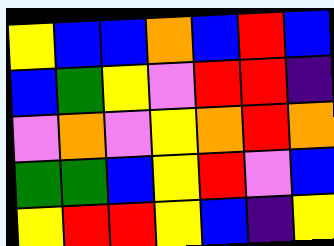[["yellow", "blue", "blue", "orange", "blue", "red", "blue"], ["blue", "green", "yellow", "violet", "red", "red", "indigo"], ["violet", "orange", "violet", "yellow", "orange", "red", "orange"], ["green", "green", "blue", "yellow", "red", "violet", "blue"], ["yellow", "red", "red", "yellow", "blue", "indigo", "yellow"]]